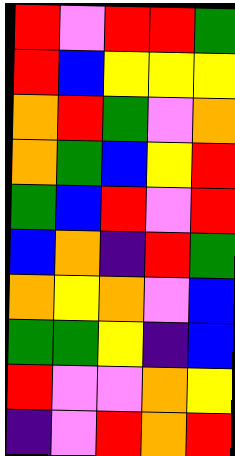[["red", "violet", "red", "red", "green"], ["red", "blue", "yellow", "yellow", "yellow"], ["orange", "red", "green", "violet", "orange"], ["orange", "green", "blue", "yellow", "red"], ["green", "blue", "red", "violet", "red"], ["blue", "orange", "indigo", "red", "green"], ["orange", "yellow", "orange", "violet", "blue"], ["green", "green", "yellow", "indigo", "blue"], ["red", "violet", "violet", "orange", "yellow"], ["indigo", "violet", "red", "orange", "red"]]